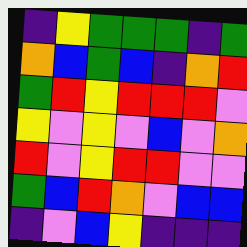[["indigo", "yellow", "green", "green", "green", "indigo", "green"], ["orange", "blue", "green", "blue", "indigo", "orange", "red"], ["green", "red", "yellow", "red", "red", "red", "violet"], ["yellow", "violet", "yellow", "violet", "blue", "violet", "orange"], ["red", "violet", "yellow", "red", "red", "violet", "violet"], ["green", "blue", "red", "orange", "violet", "blue", "blue"], ["indigo", "violet", "blue", "yellow", "indigo", "indigo", "indigo"]]